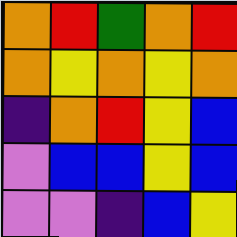[["orange", "red", "green", "orange", "red"], ["orange", "yellow", "orange", "yellow", "orange"], ["indigo", "orange", "red", "yellow", "blue"], ["violet", "blue", "blue", "yellow", "blue"], ["violet", "violet", "indigo", "blue", "yellow"]]